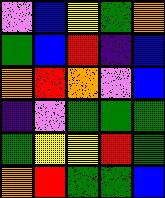[["violet", "blue", "yellow", "green", "orange"], ["green", "blue", "red", "indigo", "blue"], ["orange", "red", "orange", "violet", "blue"], ["indigo", "violet", "green", "green", "green"], ["green", "yellow", "yellow", "red", "green"], ["orange", "red", "green", "green", "blue"]]